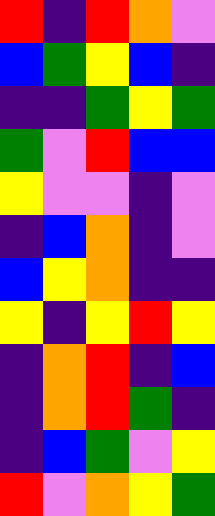[["red", "indigo", "red", "orange", "violet"], ["blue", "green", "yellow", "blue", "indigo"], ["indigo", "indigo", "green", "yellow", "green"], ["green", "violet", "red", "blue", "blue"], ["yellow", "violet", "violet", "indigo", "violet"], ["indigo", "blue", "orange", "indigo", "violet"], ["blue", "yellow", "orange", "indigo", "indigo"], ["yellow", "indigo", "yellow", "red", "yellow"], ["indigo", "orange", "red", "indigo", "blue"], ["indigo", "orange", "red", "green", "indigo"], ["indigo", "blue", "green", "violet", "yellow"], ["red", "violet", "orange", "yellow", "green"]]